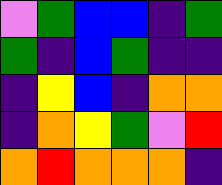[["violet", "green", "blue", "blue", "indigo", "green"], ["green", "indigo", "blue", "green", "indigo", "indigo"], ["indigo", "yellow", "blue", "indigo", "orange", "orange"], ["indigo", "orange", "yellow", "green", "violet", "red"], ["orange", "red", "orange", "orange", "orange", "indigo"]]